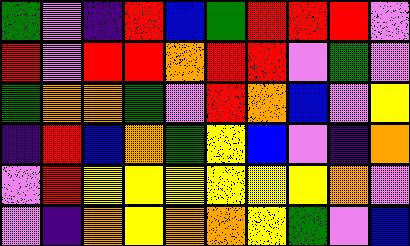[["green", "violet", "indigo", "red", "blue", "green", "red", "red", "red", "violet"], ["red", "violet", "red", "red", "orange", "red", "red", "violet", "green", "violet"], ["green", "orange", "orange", "green", "violet", "red", "orange", "blue", "violet", "yellow"], ["indigo", "red", "blue", "orange", "green", "yellow", "blue", "violet", "indigo", "orange"], ["violet", "red", "yellow", "yellow", "yellow", "yellow", "yellow", "yellow", "orange", "violet"], ["violet", "indigo", "orange", "yellow", "orange", "orange", "yellow", "green", "violet", "blue"]]